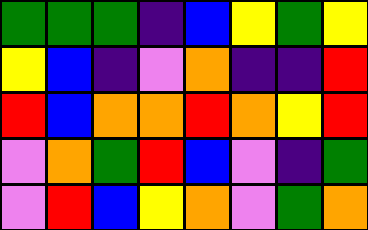[["green", "green", "green", "indigo", "blue", "yellow", "green", "yellow"], ["yellow", "blue", "indigo", "violet", "orange", "indigo", "indigo", "red"], ["red", "blue", "orange", "orange", "red", "orange", "yellow", "red"], ["violet", "orange", "green", "red", "blue", "violet", "indigo", "green"], ["violet", "red", "blue", "yellow", "orange", "violet", "green", "orange"]]